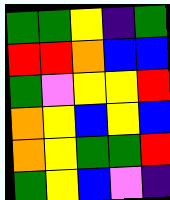[["green", "green", "yellow", "indigo", "green"], ["red", "red", "orange", "blue", "blue"], ["green", "violet", "yellow", "yellow", "red"], ["orange", "yellow", "blue", "yellow", "blue"], ["orange", "yellow", "green", "green", "red"], ["green", "yellow", "blue", "violet", "indigo"]]